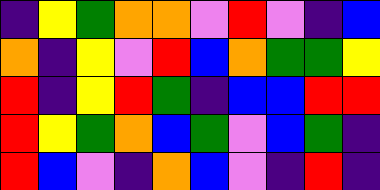[["indigo", "yellow", "green", "orange", "orange", "violet", "red", "violet", "indigo", "blue"], ["orange", "indigo", "yellow", "violet", "red", "blue", "orange", "green", "green", "yellow"], ["red", "indigo", "yellow", "red", "green", "indigo", "blue", "blue", "red", "red"], ["red", "yellow", "green", "orange", "blue", "green", "violet", "blue", "green", "indigo"], ["red", "blue", "violet", "indigo", "orange", "blue", "violet", "indigo", "red", "indigo"]]